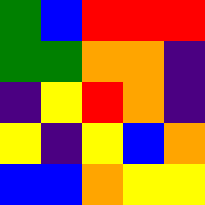[["green", "blue", "red", "red", "red"], ["green", "green", "orange", "orange", "indigo"], ["indigo", "yellow", "red", "orange", "indigo"], ["yellow", "indigo", "yellow", "blue", "orange"], ["blue", "blue", "orange", "yellow", "yellow"]]